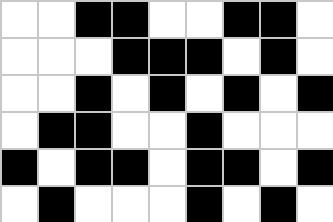[["white", "white", "black", "black", "white", "white", "black", "black", "white"], ["white", "white", "white", "black", "black", "black", "white", "black", "white"], ["white", "white", "black", "white", "black", "white", "black", "white", "black"], ["white", "black", "black", "white", "white", "black", "white", "white", "white"], ["black", "white", "black", "black", "white", "black", "black", "white", "black"], ["white", "black", "white", "white", "white", "black", "white", "black", "white"]]